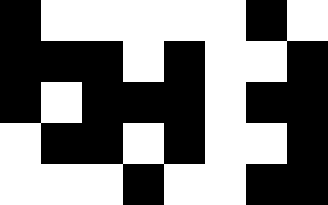[["black", "white", "white", "white", "white", "white", "black", "white"], ["black", "black", "black", "white", "black", "white", "white", "black"], ["black", "white", "black", "black", "black", "white", "black", "black"], ["white", "black", "black", "white", "black", "white", "white", "black"], ["white", "white", "white", "black", "white", "white", "black", "black"]]